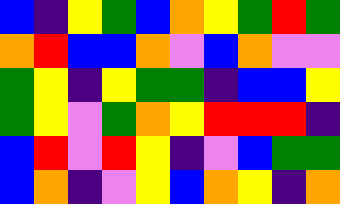[["blue", "indigo", "yellow", "green", "blue", "orange", "yellow", "green", "red", "green"], ["orange", "red", "blue", "blue", "orange", "violet", "blue", "orange", "violet", "violet"], ["green", "yellow", "indigo", "yellow", "green", "green", "indigo", "blue", "blue", "yellow"], ["green", "yellow", "violet", "green", "orange", "yellow", "red", "red", "red", "indigo"], ["blue", "red", "violet", "red", "yellow", "indigo", "violet", "blue", "green", "green"], ["blue", "orange", "indigo", "violet", "yellow", "blue", "orange", "yellow", "indigo", "orange"]]